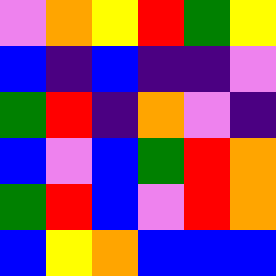[["violet", "orange", "yellow", "red", "green", "yellow"], ["blue", "indigo", "blue", "indigo", "indigo", "violet"], ["green", "red", "indigo", "orange", "violet", "indigo"], ["blue", "violet", "blue", "green", "red", "orange"], ["green", "red", "blue", "violet", "red", "orange"], ["blue", "yellow", "orange", "blue", "blue", "blue"]]